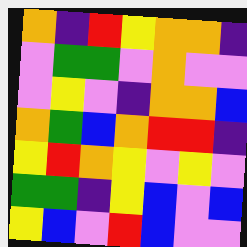[["orange", "indigo", "red", "yellow", "orange", "orange", "indigo"], ["violet", "green", "green", "violet", "orange", "violet", "violet"], ["violet", "yellow", "violet", "indigo", "orange", "orange", "blue"], ["orange", "green", "blue", "orange", "red", "red", "indigo"], ["yellow", "red", "orange", "yellow", "violet", "yellow", "violet"], ["green", "green", "indigo", "yellow", "blue", "violet", "blue"], ["yellow", "blue", "violet", "red", "blue", "violet", "violet"]]